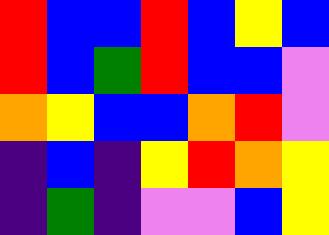[["red", "blue", "blue", "red", "blue", "yellow", "blue"], ["red", "blue", "green", "red", "blue", "blue", "violet"], ["orange", "yellow", "blue", "blue", "orange", "red", "violet"], ["indigo", "blue", "indigo", "yellow", "red", "orange", "yellow"], ["indigo", "green", "indigo", "violet", "violet", "blue", "yellow"]]